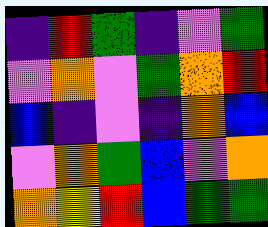[["indigo", "red", "green", "indigo", "violet", "green"], ["violet", "orange", "violet", "green", "orange", "red"], ["blue", "indigo", "violet", "indigo", "orange", "blue"], ["violet", "orange", "green", "blue", "violet", "orange"], ["orange", "yellow", "red", "blue", "green", "green"]]